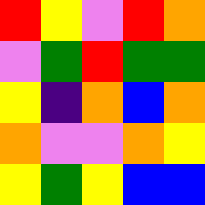[["red", "yellow", "violet", "red", "orange"], ["violet", "green", "red", "green", "green"], ["yellow", "indigo", "orange", "blue", "orange"], ["orange", "violet", "violet", "orange", "yellow"], ["yellow", "green", "yellow", "blue", "blue"]]